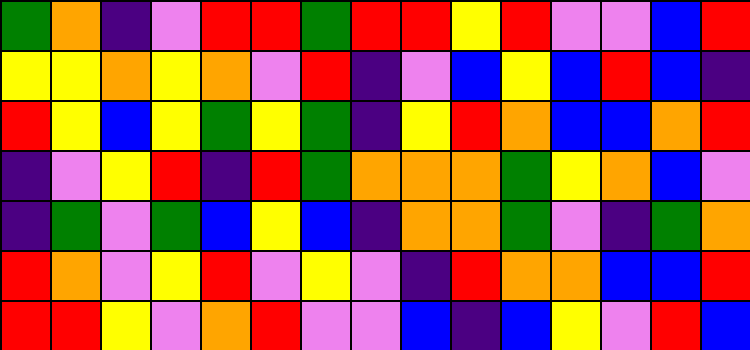[["green", "orange", "indigo", "violet", "red", "red", "green", "red", "red", "yellow", "red", "violet", "violet", "blue", "red"], ["yellow", "yellow", "orange", "yellow", "orange", "violet", "red", "indigo", "violet", "blue", "yellow", "blue", "red", "blue", "indigo"], ["red", "yellow", "blue", "yellow", "green", "yellow", "green", "indigo", "yellow", "red", "orange", "blue", "blue", "orange", "red"], ["indigo", "violet", "yellow", "red", "indigo", "red", "green", "orange", "orange", "orange", "green", "yellow", "orange", "blue", "violet"], ["indigo", "green", "violet", "green", "blue", "yellow", "blue", "indigo", "orange", "orange", "green", "violet", "indigo", "green", "orange"], ["red", "orange", "violet", "yellow", "red", "violet", "yellow", "violet", "indigo", "red", "orange", "orange", "blue", "blue", "red"], ["red", "red", "yellow", "violet", "orange", "red", "violet", "violet", "blue", "indigo", "blue", "yellow", "violet", "red", "blue"]]